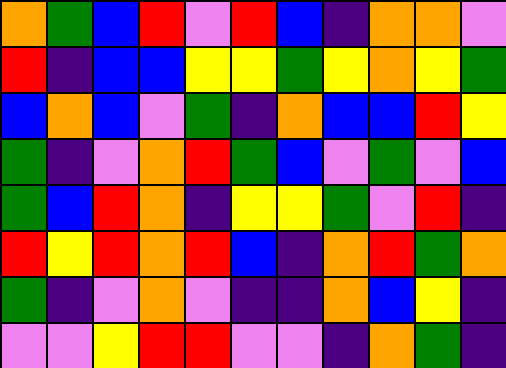[["orange", "green", "blue", "red", "violet", "red", "blue", "indigo", "orange", "orange", "violet"], ["red", "indigo", "blue", "blue", "yellow", "yellow", "green", "yellow", "orange", "yellow", "green"], ["blue", "orange", "blue", "violet", "green", "indigo", "orange", "blue", "blue", "red", "yellow"], ["green", "indigo", "violet", "orange", "red", "green", "blue", "violet", "green", "violet", "blue"], ["green", "blue", "red", "orange", "indigo", "yellow", "yellow", "green", "violet", "red", "indigo"], ["red", "yellow", "red", "orange", "red", "blue", "indigo", "orange", "red", "green", "orange"], ["green", "indigo", "violet", "orange", "violet", "indigo", "indigo", "orange", "blue", "yellow", "indigo"], ["violet", "violet", "yellow", "red", "red", "violet", "violet", "indigo", "orange", "green", "indigo"]]